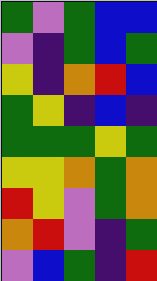[["green", "violet", "green", "blue", "blue"], ["violet", "indigo", "green", "blue", "green"], ["yellow", "indigo", "orange", "red", "blue"], ["green", "yellow", "indigo", "blue", "indigo"], ["green", "green", "green", "yellow", "green"], ["yellow", "yellow", "orange", "green", "orange"], ["red", "yellow", "violet", "green", "orange"], ["orange", "red", "violet", "indigo", "green"], ["violet", "blue", "green", "indigo", "red"]]